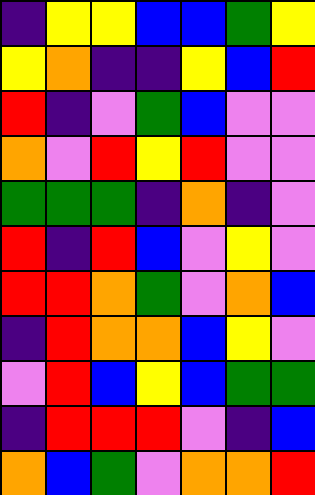[["indigo", "yellow", "yellow", "blue", "blue", "green", "yellow"], ["yellow", "orange", "indigo", "indigo", "yellow", "blue", "red"], ["red", "indigo", "violet", "green", "blue", "violet", "violet"], ["orange", "violet", "red", "yellow", "red", "violet", "violet"], ["green", "green", "green", "indigo", "orange", "indigo", "violet"], ["red", "indigo", "red", "blue", "violet", "yellow", "violet"], ["red", "red", "orange", "green", "violet", "orange", "blue"], ["indigo", "red", "orange", "orange", "blue", "yellow", "violet"], ["violet", "red", "blue", "yellow", "blue", "green", "green"], ["indigo", "red", "red", "red", "violet", "indigo", "blue"], ["orange", "blue", "green", "violet", "orange", "orange", "red"]]